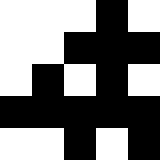[["white", "white", "white", "black", "white"], ["white", "white", "black", "black", "black"], ["white", "black", "white", "black", "white"], ["black", "black", "black", "black", "black"], ["white", "white", "black", "white", "black"]]